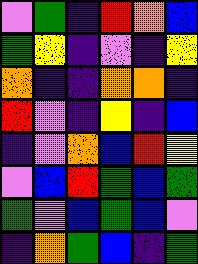[["violet", "green", "indigo", "red", "orange", "blue"], ["green", "yellow", "indigo", "violet", "indigo", "yellow"], ["orange", "indigo", "indigo", "orange", "orange", "indigo"], ["red", "violet", "indigo", "yellow", "indigo", "blue"], ["indigo", "violet", "orange", "blue", "red", "yellow"], ["violet", "blue", "red", "green", "blue", "green"], ["green", "violet", "blue", "green", "blue", "violet"], ["indigo", "orange", "green", "blue", "indigo", "green"]]